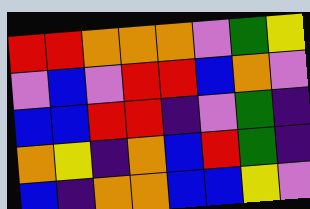[["red", "red", "orange", "orange", "orange", "violet", "green", "yellow"], ["violet", "blue", "violet", "red", "red", "blue", "orange", "violet"], ["blue", "blue", "red", "red", "indigo", "violet", "green", "indigo"], ["orange", "yellow", "indigo", "orange", "blue", "red", "green", "indigo"], ["blue", "indigo", "orange", "orange", "blue", "blue", "yellow", "violet"]]